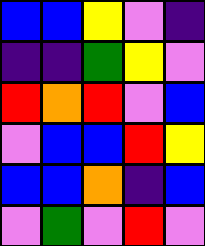[["blue", "blue", "yellow", "violet", "indigo"], ["indigo", "indigo", "green", "yellow", "violet"], ["red", "orange", "red", "violet", "blue"], ["violet", "blue", "blue", "red", "yellow"], ["blue", "blue", "orange", "indigo", "blue"], ["violet", "green", "violet", "red", "violet"]]